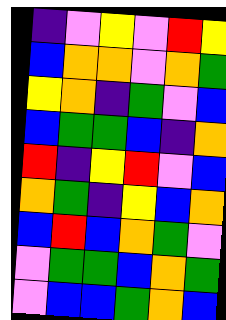[["indigo", "violet", "yellow", "violet", "red", "yellow"], ["blue", "orange", "orange", "violet", "orange", "green"], ["yellow", "orange", "indigo", "green", "violet", "blue"], ["blue", "green", "green", "blue", "indigo", "orange"], ["red", "indigo", "yellow", "red", "violet", "blue"], ["orange", "green", "indigo", "yellow", "blue", "orange"], ["blue", "red", "blue", "orange", "green", "violet"], ["violet", "green", "green", "blue", "orange", "green"], ["violet", "blue", "blue", "green", "orange", "blue"]]